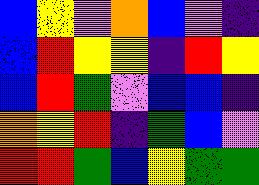[["blue", "yellow", "violet", "orange", "blue", "violet", "indigo"], ["blue", "red", "yellow", "yellow", "indigo", "red", "yellow"], ["blue", "red", "green", "violet", "blue", "blue", "indigo"], ["orange", "yellow", "red", "indigo", "green", "blue", "violet"], ["red", "red", "green", "blue", "yellow", "green", "green"]]